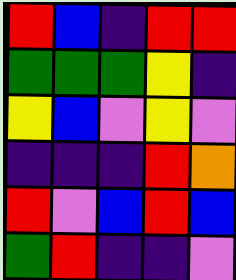[["red", "blue", "indigo", "red", "red"], ["green", "green", "green", "yellow", "indigo"], ["yellow", "blue", "violet", "yellow", "violet"], ["indigo", "indigo", "indigo", "red", "orange"], ["red", "violet", "blue", "red", "blue"], ["green", "red", "indigo", "indigo", "violet"]]